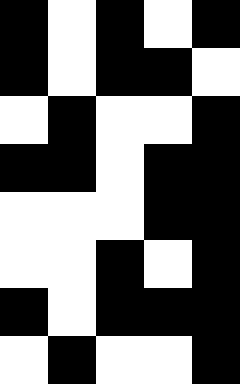[["black", "white", "black", "white", "black"], ["black", "white", "black", "black", "white"], ["white", "black", "white", "white", "black"], ["black", "black", "white", "black", "black"], ["white", "white", "white", "black", "black"], ["white", "white", "black", "white", "black"], ["black", "white", "black", "black", "black"], ["white", "black", "white", "white", "black"]]